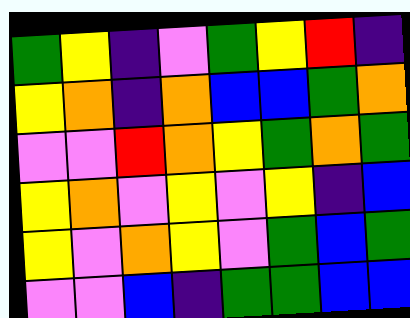[["green", "yellow", "indigo", "violet", "green", "yellow", "red", "indigo"], ["yellow", "orange", "indigo", "orange", "blue", "blue", "green", "orange"], ["violet", "violet", "red", "orange", "yellow", "green", "orange", "green"], ["yellow", "orange", "violet", "yellow", "violet", "yellow", "indigo", "blue"], ["yellow", "violet", "orange", "yellow", "violet", "green", "blue", "green"], ["violet", "violet", "blue", "indigo", "green", "green", "blue", "blue"]]